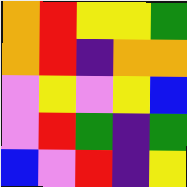[["orange", "red", "yellow", "yellow", "green"], ["orange", "red", "indigo", "orange", "orange"], ["violet", "yellow", "violet", "yellow", "blue"], ["violet", "red", "green", "indigo", "green"], ["blue", "violet", "red", "indigo", "yellow"]]